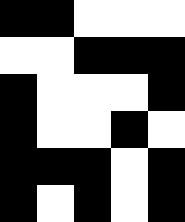[["black", "black", "white", "white", "white"], ["white", "white", "black", "black", "black"], ["black", "white", "white", "white", "black"], ["black", "white", "white", "black", "white"], ["black", "black", "black", "white", "black"], ["black", "white", "black", "white", "black"]]